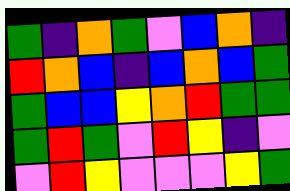[["green", "indigo", "orange", "green", "violet", "blue", "orange", "indigo"], ["red", "orange", "blue", "indigo", "blue", "orange", "blue", "green"], ["green", "blue", "blue", "yellow", "orange", "red", "green", "green"], ["green", "red", "green", "violet", "red", "yellow", "indigo", "violet"], ["violet", "red", "yellow", "violet", "violet", "violet", "yellow", "green"]]